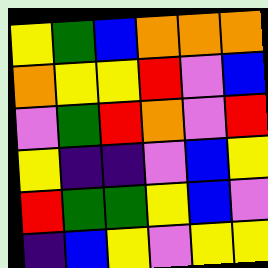[["yellow", "green", "blue", "orange", "orange", "orange"], ["orange", "yellow", "yellow", "red", "violet", "blue"], ["violet", "green", "red", "orange", "violet", "red"], ["yellow", "indigo", "indigo", "violet", "blue", "yellow"], ["red", "green", "green", "yellow", "blue", "violet"], ["indigo", "blue", "yellow", "violet", "yellow", "yellow"]]